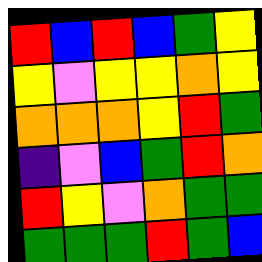[["red", "blue", "red", "blue", "green", "yellow"], ["yellow", "violet", "yellow", "yellow", "orange", "yellow"], ["orange", "orange", "orange", "yellow", "red", "green"], ["indigo", "violet", "blue", "green", "red", "orange"], ["red", "yellow", "violet", "orange", "green", "green"], ["green", "green", "green", "red", "green", "blue"]]